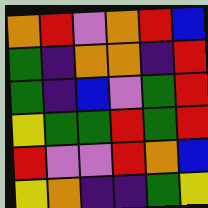[["orange", "red", "violet", "orange", "red", "blue"], ["green", "indigo", "orange", "orange", "indigo", "red"], ["green", "indigo", "blue", "violet", "green", "red"], ["yellow", "green", "green", "red", "green", "red"], ["red", "violet", "violet", "red", "orange", "blue"], ["yellow", "orange", "indigo", "indigo", "green", "yellow"]]